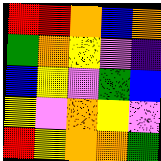[["red", "red", "orange", "blue", "orange"], ["green", "orange", "yellow", "violet", "indigo"], ["blue", "yellow", "violet", "green", "blue"], ["yellow", "violet", "orange", "yellow", "violet"], ["red", "yellow", "orange", "orange", "green"]]